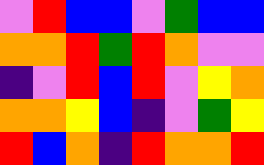[["violet", "red", "blue", "blue", "violet", "green", "blue", "blue"], ["orange", "orange", "red", "green", "red", "orange", "violet", "violet"], ["indigo", "violet", "red", "blue", "red", "violet", "yellow", "orange"], ["orange", "orange", "yellow", "blue", "indigo", "violet", "green", "yellow"], ["red", "blue", "orange", "indigo", "red", "orange", "orange", "red"]]